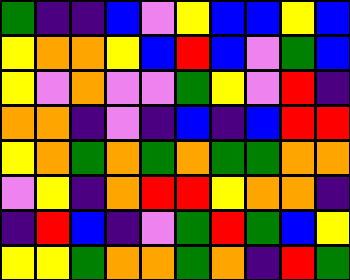[["green", "indigo", "indigo", "blue", "violet", "yellow", "blue", "blue", "yellow", "blue"], ["yellow", "orange", "orange", "yellow", "blue", "red", "blue", "violet", "green", "blue"], ["yellow", "violet", "orange", "violet", "violet", "green", "yellow", "violet", "red", "indigo"], ["orange", "orange", "indigo", "violet", "indigo", "blue", "indigo", "blue", "red", "red"], ["yellow", "orange", "green", "orange", "green", "orange", "green", "green", "orange", "orange"], ["violet", "yellow", "indigo", "orange", "red", "red", "yellow", "orange", "orange", "indigo"], ["indigo", "red", "blue", "indigo", "violet", "green", "red", "green", "blue", "yellow"], ["yellow", "yellow", "green", "orange", "orange", "green", "orange", "indigo", "red", "green"]]